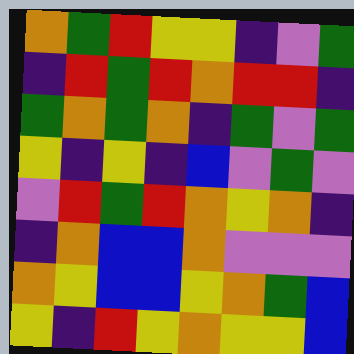[["orange", "green", "red", "yellow", "yellow", "indigo", "violet", "green"], ["indigo", "red", "green", "red", "orange", "red", "red", "indigo"], ["green", "orange", "green", "orange", "indigo", "green", "violet", "green"], ["yellow", "indigo", "yellow", "indigo", "blue", "violet", "green", "violet"], ["violet", "red", "green", "red", "orange", "yellow", "orange", "indigo"], ["indigo", "orange", "blue", "blue", "orange", "violet", "violet", "violet"], ["orange", "yellow", "blue", "blue", "yellow", "orange", "green", "blue"], ["yellow", "indigo", "red", "yellow", "orange", "yellow", "yellow", "blue"]]